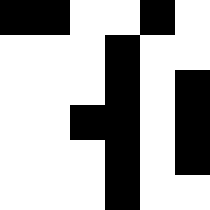[["black", "black", "white", "white", "black", "white"], ["white", "white", "white", "black", "white", "white"], ["white", "white", "white", "black", "white", "black"], ["white", "white", "black", "black", "white", "black"], ["white", "white", "white", "black", "white", "black"], ["white", "white", "white", "black", "white", "white"]]